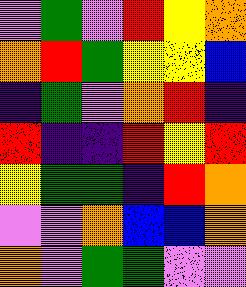[["violet", "green", "violet", "red", "yellow", "orange"], ["orange", "red", "green", "yellow", "yellow", "blue"], ["indigo", "green", "violet", "orange", "red", "indigo"], ["red", "indigo", "indigo", "red", "yellow", "red"], ["yellow", "green", "green", "indigo", "red", "orange"], ["violet", "violet", "orange", "blue", "blue", "orange"], ["orange", "violet", "green", "green", "violet", "violet"]]